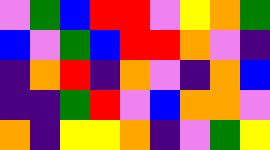[["violet", "green", "blue", "red", "red", "violet", "yellow", "orange", "green"], ["blue", "violet", "green", "blue", "red", "red", "orange", "violet", "indigo"], ["indigo", "orange", "red", "indigo", "orange", "violet", "indigo", "orange", "blue"], ["indigo", "indigo", "green", "red", "violet", "blue", "orange", "orange", "violet"], ["orange", "indigo", "yellow", "yellow", "orange", "indigo", "violet", "green", "yellow"]]